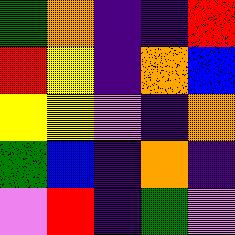[["green", "orange", "indigo", "indigo", "red"], ["red", "yellow", "indigo", "orange", "blue"], ["yellow", "yellow", "violet", "indigo", "orange"], ["green", "blue", "indigo", "orange", "indigo"], ["violet", "red", "indigo", "green", "violet"]]